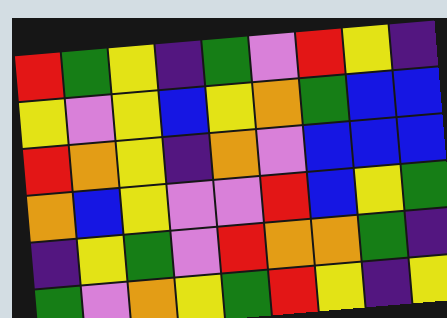[["red", "green", "yellow", "indigo", "green", "violet", "red", "yellow", "indigo"], ["yellow", "violet", "yellow", "blue", "yellow", "orange", "green", "blue", "blue"], ["red", "orange", "yellow", "indigo", "orange", "violet", "blue", "blue", "blue"], ["orange", "blue", "yellow", "violet", "violet", "red", "blue", "yellow", "green"], ["indigo", "yellow", "green", "violet", "red", "orange", "orange", "green", "indigo"], ["green", "violet", "orange", "yellow", "green", "red", "yellow", "indigo", "yellow"]]